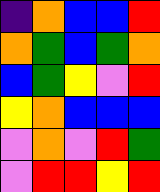[["indigo", "orange", "blue", "blue", "red"], ["orange", "green", "blue", "green", "orange"], ["blue", "green", "yellow", "violet", "red"], ["yellow", "orange", "blue", "blue", "blue"], ["violet", "orange", "violet", "red", "green"], ["violet", "red", "red", "yellow", "red"]]